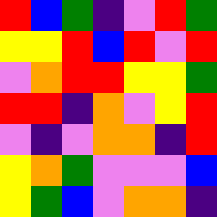[["red", "blue", "green", "indigo", "violet", "red", "green"], ["yellow", "yellow", "red", "blue", "red", "violet", "red"], ["violet", "orange", "red", "red", "yellow", "yellow", "green"], ["red", "red", "indigo", "orange", "violet", "yellow", "red"], ["violet", "indigo", "violet", "orange", "orange", "indigo", "red"], ["yellow", "orange", "green", "violet", "violet", "violet", "blue"], ["yellow", "green", "blue", "violet", "orange", "orange", "indigo"]]